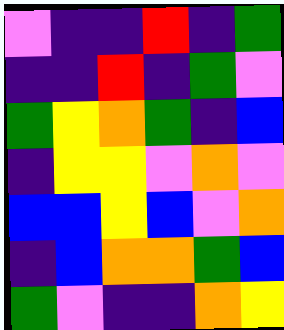[["violet", "indigo", "indigo", "red", "indigo", "green"], ["indigo", "indigo", "red", "indigo", "green", "violet"], ["green", "yellow", "orange", "green", "indigo", "blue"], ["indigo", "yellow", "yellow", "violet", "orange", "violet"], ["blue", "blue", "yellow", "blue", "violet", "orange"], ["indigo", "blue", "orange", "orange", "green", "blue"], ["green", "violet", "indigo", "indigo", "orange", "yellow"]]